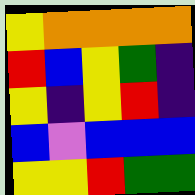[["yellow", "orange", "orange", "orange", "orange"], ["red", "blue", "yellow", "green", "indigo"], ["yellow", "indigo", "yellow", "red", "indigo"], ["blue", "violet", "blue", "blue", "blue"], ["yellow", "yellow", "red", "green", "green"]]